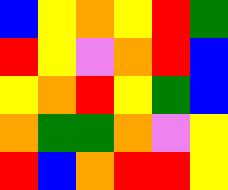[["blue", "yellow", "orange", "yellow", "red", "green"], ["red", "yellow", "violet", "orange", "red", "blue"], ["yellow", "orange", "red", "yellow", "green", "blue"], ["orange", "green", "green", "orange", "violet", "yellow"], ["red", "blue", "orange", "red", "red", "yellow"]]